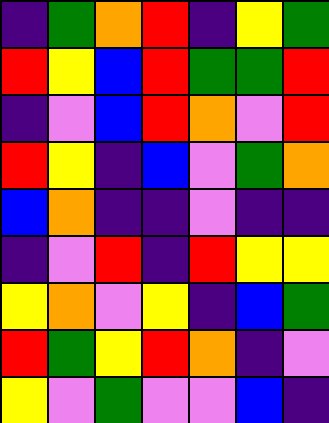[["indigo", "green", "orange", "red", "indigo", "yellow", "green"], ["red", "yellow", "blue", "red", "green", "green", "red"], ["indigo", "violet", "blue", "red", "orange", "violet", "red"], ["red", "yellow", "indigo", "blue", "violet", "green", "orange"], ["blue", "orange", "indigo", "indigo", "violet", "indigo", "indigo"], ["indigo", "violet", "red", "indigo", "red", "yellow", "yellow"], ["yellow", "orange", "violet", "yellow", "indigo", "blue", "green"], ["red", "green", "yellow", "red", "orange", "indigo", "violet"], ["yellow", "violet", "green", "violet", "violet", "blue", "indigo"]]